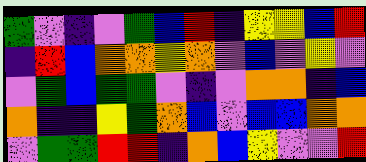[["green", "violet", "indigo", "violet", "green", "blue", "red", "indigo", "yellow", "yellow", "blue", "red"], ["indigo", "red", "blue", "orange", "orange", "yellow", "orange", "violet", "blue", "violet", "yellow", "violet"], ["violet", "green", "blue", "green", "green", "violet", "indigo", "violet", "orange", "orange", "indigo", "blue"], ["orange", "indigo", "indigo", "yellow", "green", "orange", "blue", "violet", "blue", "blue", "orange", "orange"], ["violet", "green", "green", "red", "red", "indigo", "orange", "blue", "yellow", "violet", "violet", "red"]]